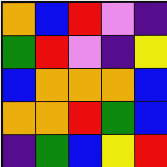[["orange", "blue", "red", "violet", "indigo"], ["green", "red", "violet", "indigo", "yellow"], ["blue", "orange", "orange", "orange", "blue"], ["orange", "orange", "red", "green", "blue"], ["indigo", "green", "blue", "yellow", "red"]]